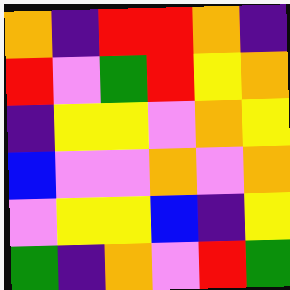[["orange", "indigo", "red", "red", "orange", "indigo"], ["red", "violet", "green", "red", "yellow", "orange"], ["indigo", "yellow", "yellow", "violet", "orange", "yellow"], ["blue", "violet", "violet", "orange", "violet", "orange"], ["violet", "yellow", "yellow", "blue", "indigo", "yellow"], ["green", "indigo", "orange", "violet", "red", "green"]]